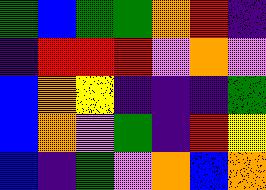[["green", "blue", "green", "green", "orange", "red", "indigo"], ["indigo", "red", "red", "red", "violet", "orange", "violet"], ["blue", "orange", "yellow", "indigo", "indigo", "indigo", "green"], ["blue", "orange", "violet", "green", "indigo", "red", "yellow"], ["blue", "indigo", "green", "violet", "orange", "blue", "orange"]]